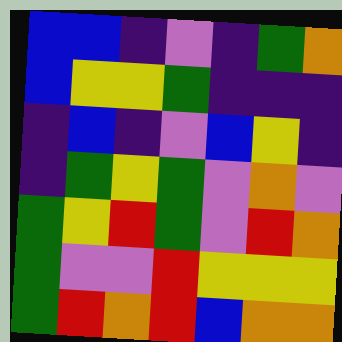[["blue", "blue", "indigo", "violet", "indigo", "green", "orange"], ["blue", "yellow", "yellow", "green", "indigo", "indigo", "indigo"], ["indigo", "blue", "indigo", "violet", "blue", "yellow", "indigo"], ["indigo", "green", "yellow", "green", "violet", "orange", "violet"], ["green", "yellow", "red", "green", "violet", "red", "orange"], ["green", "violet", "violet", "red", "yellow", "yellow", "yellow"], ["green", "red", "orange", "red", "blue", "orange", "orange"]]